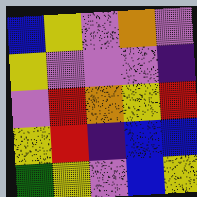[["blue", "yellow", "violet", "orange", "violet"], ["yellow", "violet", "violet", "violet", "indigo"], ["violet", "red", "orange", "yellow", "red"], ["yellow", "red", "indigo", "blue", "blue"], ["green", "yellow", "violet", "blue", "yellow"]]